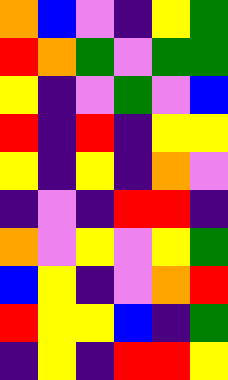[["orange", "blue", "violet", "indigo", "yellow", "green"], ["red", "orange", "green", "violet", "green", "green"], ["yellow", "indigo", "violet", "green", "violet", "blue"], ["red", "indigo", "red", "indigo", "yellow", "yellow"], ["yellow", "indigo", "yellow", "indigo", "orange", "violet"], ["indigo", "violet", "indigo", "red", "red", "indigo"], ["orange", "violet", "yellow", "violet", "yellow", "green"], ["blue", "yellow", "indigo", "violet", "orange", "red"], ["red", "yellow", "yellow", "blue", "indigo", "green"], ["indigo", "yellow", "indigo", "red", "red", "yellow"]]